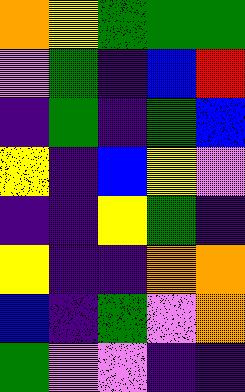[["orange", "yellow", "green", "green", "green"], ["violet", "green", "indigo", "blue", "red"], ["indigo", "green", "indigo", "green", "blue"], ["yellow", "indigo", "blue", "yellow", "violet"], ["indigo", "indigo", "yellow", "green", "indigo"], ["yellow", "indigo", "indigo", "orange", "orange"], ["blue", "indigo", "green", "violet", "orange"], ["green", "violet", "violet", "indigo", "indigo"]]